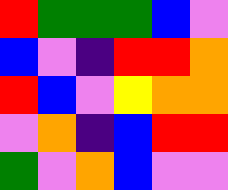[["red", "green", "green", "green", "blue", "violet"], ["blue", "violet", "indigo", "red", "red", "orange"], ["red", "blue", "violet", "yellow", "orange", "orange"], ["violet", "orange", "indigo", "blue", "red", "red"], ["green", "violet", "orange", "blue", "violet", "violet"]]